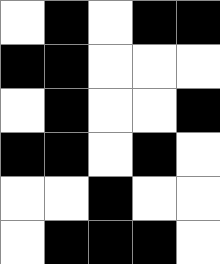[["white", "black", "white", "black", "black"], ["black", "black", "white", "white", "white"], ["white", "black", "white", "white", "black"], ["black", "black", "white", "black", "white"], ["white", "white", "black", "white", "white"], ["white", "black", "black", "black", "white"]]